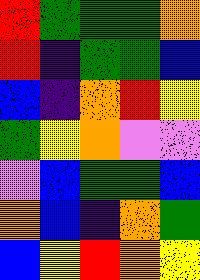[["red", "green", "green", "green", "orange"], ["red", "indigo", "green", "green", "blue"], ["blue", "indigo", "orange", "red", "yellow"], ["green", "yellow", "orange", "violet", "violet"], ["violet", "blue", "green", "green", "blue"], ["orange", "blue", "indigo", "orange", "green"], ["blue", "yellow", "red", "orange", "yellow"]]